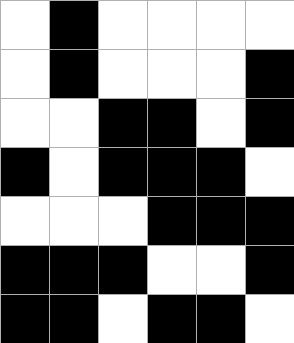[["white", "black", "white", "white", "white", "white"], ["white", "black", "white", "white", "white", "black"], ["white", "white", "black", "black", "white", "black"], ["black", "white", "black", "black", "black", "white"], ["white", "white", "white", "black", "black", "black"], ["black", "black", "black", "white", "white", "black"], ["black", "black", "white", "black", "black", "white"]]